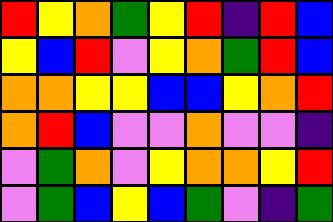[["red", "yellow", "orange", "green", "yellow", "red", "indigo", "red", "blue"], ["yellow", "blue", "red", "violet", "yellow", "orange", "green", "red", "blue"], ["orange", "orange", "yellow", "yellow", "blue", "blue", "yellow", "orange", "red"], ["orange", "red", "blue", "violet", "violet", "orange", "violet", "violet", "indigo"], ["violet", "green", "orange", "violet", "yellow", "orange", "orange", "yellow", "red"], ["violet", "green", "blue", "yellow", "blue", "green", "violet", "indigo", "green"]]